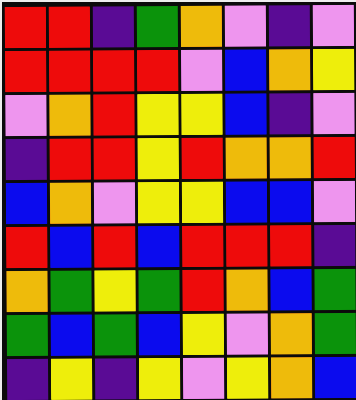[["red", "red", "indigo", "green", "orange", "violet", "indigo", "violet"], ["red", "red", "red", "red", "violet", "blue", "orange", "yellow"], ["violet", "orange", "red", "yellow", "yellow", "blue", "indigo", "violet"], ["indigo", "red", "red", "yellow", "red", "orange", "orange", "red"], ["blue", "orange", "violet", "yellow", "yellow", "blue", "blue", "violet"], ["red", "blue", "red", "blue", "red", "red", "red", "indigo"], ["orange", "green", "yellow", "green", "red", "orange", "blue", "green"], ["green", "blue", "green", "blue", "yellow", "violet", "orange", "green"], ["indigo", "yellow", "indigo", "yellow", "violet", "yellow", "orange", "blue"]]